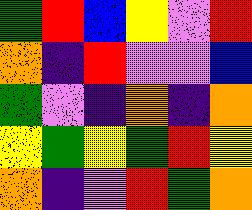[["green", "red", "blue", "yellow", "violet", "red"], ["orange", "indigo", "red", "violet", "violet", "blue"], ["green", "violet", "indigo", "orange", "indigo", "orange"], ["yellow", "green", "yellow", "green", "red", "yellow"], ["orange", "indigo", "violet", "red", "green", "orange"]]